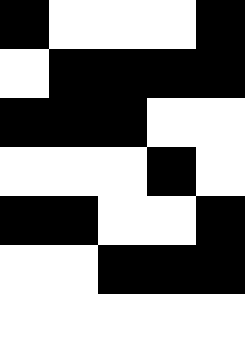[["black", "white", "white", "white", "black"], ["white", "black", "black", "black", "black"], ["black", "black", "black", "white", "white"], ["white", "white", "white", "black", "white"], ["black", "black", "white", "white", "black"], ["white", "white", "black", "black", "black"], ["white", "white", "white", "white", "white"]]